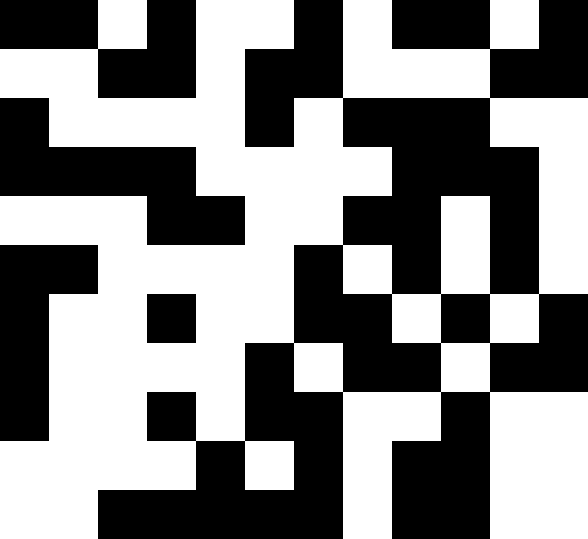[["black", "black", "white", "black", "white", "white", "black", "white", "black", "black", "white", "black"], ["white", "white", "black", "black", "white", "black", "black", "white", "white", "white", "black", "black"], ["black", "white", "white", "white", "white", "black", "white", "black", "black", "black", "white", "white"], ["black", "black", "black", "black", "white", "white", "white", "white", "black", "black", "black", "white"], ["white", "white", "white", "black", "black", "white", "white", "black", "black", "white", "black", "white"], ["black", "black", "white", "white", "white", "white", "black", "white", "black", "white", "black", "white"], ["black", "white", "white", "black", "white", "white", "black", "black", "white", "black", "white", "black"], ["black", "white", "white", "white", "white", "black", "white", "black", "black", "white", "black", "black"], ["black", "white", "white", "black", "white", "black", "black", "white", "white", "black", "white", "white"], ["white", "white", "white", "white", "black", "white", "black", "white", "black", "black", "white", "white"], ["white", "white", "black", "black", "black", "black", "black", "white", "black", "black", "white", "white"]]